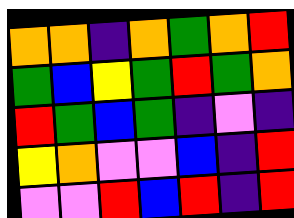[["orange", "orange", "indigo", "orange", "green", "orange", "red"], ["green", "blue", "yellow", "green", "red", "green", "orange"], ["red", "green", "blue", "green", "indigo", "violet", "indigo"], ["yellow", "orange", "violet", "violet", "blue", "indigo", "red"], ["violet", "violet", "red", "blue", "red", "indigo", "red"]]